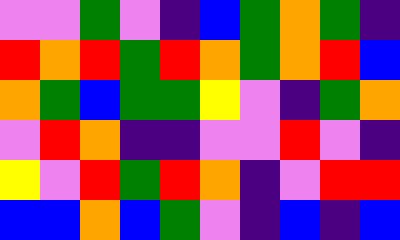[["violet", "violet", "green", "violet", "indigo", "blue", "green", "orange", "green", "indigo"], ["red", "orange", "red", "green", "red", "orange", "green", "orange", "red", "blue"], ["orange", "green", "blue", "green", "green", "yellow", "violet", "indigo", "green", "orange"], ["violet", "red", "orange", "indigo", "indigo", "violet", "violet", "red", "violet", "indigo"], ["yellow", "violet", "red", "green", "red", "orange", "indigo", "violet", "red", "red"], ["blue", "blue", "orange", "blue", "green", "violet", "indigo", "blue", "indigo", "blue"]]